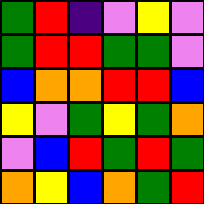[["green", "red", "indigo", "violet", "yellow", "violet"], ["green", "red", "red", "green", "green", "violet"], ["blue", "orange", "orange", "red", "red", "blue"], ["yellow", "violet", "green", "yellow", "green", "orange"], ["violet", "blue", "red", "green", "red", "green"], ["orange", "yellow", "blue", "orange", "green", "red"]]